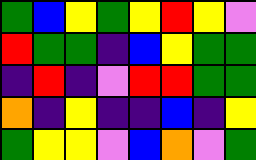[["green", "blue", "yellow", "green", "yellow", "red", "yellow", "violet"], ["red", "green", "green", "indigo", "blue", "yellow", "green", "green"], ["indigo", "red", "indigo", "violet", "red", "red", "green", "green"], ["orange", "indigo", "yellow", "indigo", "indigo", "blue", "indigo", "yellow"], ["green", "yellow", "yellow", "violet", "blue", "orange", "violet", "green"]]